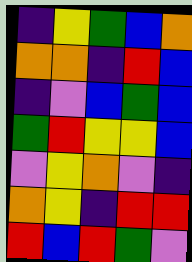[["indigo", "yellow", "green", "blue", "orange"], ["orange", "orange", "indigo", "red", "blue"], ["indigo", "violet", "blue", "green", "blue"], ["green", "red", "yellow", "yellow", "blue"], ["violet", "yellow", "orange", "violet", "indigo"], ["orange", "yellow", "indigo", "red", "red"], ["red", "blue", "red", "green", "violet"]]